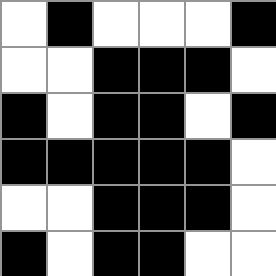[["white", "black", "white", "white", "white", "black"], ["white", "white", "black", "black", "black", "white"], ["black", "white", "black", "black", "white", "black"], ["black", "black", "black", "black", "black", "white"], ["white", "white", "black", "black", "black", "white"], ["black", "white", "black", "black", "white", "white"]]